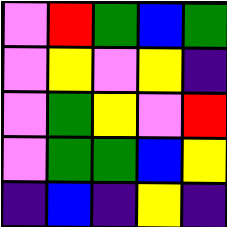[["violet", "red", "green", "blue", "green"], ["violet", "yellow", "violet", "yellow", "indigo"], ["violet", "green", "yellow", "violet", "red"], ["violet", "green", "green", "blue", "yellow"], ["indigo", "blue", "indigo", "yellow", "indigo"]]